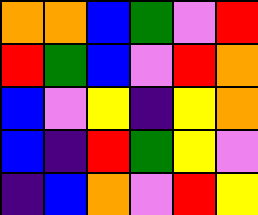[["orange", "orange", "blue", "green", "violet", "red"], ["red", "green", "blue", "violet", "red", "orange"], ["blue", "violet", "yellow", "indigo", "yellow", "orange"], ["blue", "indigo", "red", "green", "yellow", "violet"], ["indigo", "blue", "orange", "violet", "red", "yellow"]]